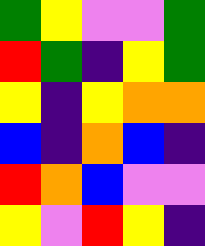[["green", "yellow", "violet", "violet", "green"], ["red", "green", "indigo", "yellow", "green"], ["yellow", "indigo", "yellow", "orange", "orange"], ["blue", "indigo", "orange", "blue", "indigo"], ["red", "orange", "blue", "violet", "violet"], ["yellow", "violet", "red", "yellow", "indigo"]]